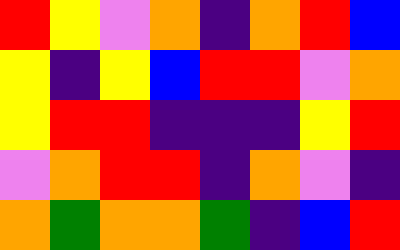[["red", "yellow", "violet", "orange", "indigo", "orange", "red", "blue"], ["yellow", "indigo", "yellow", "blue", "red", "red", "violet", "orange"], ["yellow", "red", "red", "indigo", "indigo", "indigo", "yellow", "red"], ["violet", "orange", "red", "red", "indigo", "orange", "violet", "indigo"], ["orange", "green", "orange", "orange", "green", "indigo", "blue", "red"]]